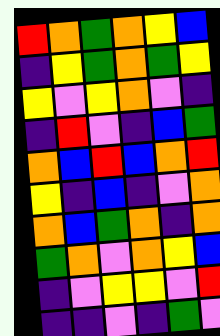[["red", "orange", "green", "orange", "yellow", "blue"], ["indigo", "yellow", "green", "orange", "green", "yellow"], ["yellow", "violet", "yellow", "orange", "violet", "indigo"], ["indigo", "red", "violet", "indigo", "blue", "green"], ["orange", "blue", "red", "blue", "orange", "red"], ["yellow", "indigo", "blue", "indigo", "violet", "orange"], ["orange", "blue", "green", "orange", "indigo", "orange"], ["green", "orange", "violet", "orange", "yellow", "blue"], ["indigo", "violet", "yellow", "yellow", "violet", "red"], ["indigo", "indigo", "violet", "indigo", "green", "violet"]]